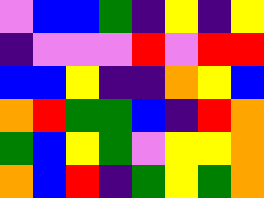[["violet", "blue", "blue", "green", "indigo", "yellow", "indigo", "yellow"], ["indigo", "violet", "violet", "violet", "red", "violet", "red", "red"], ["blue", "blue", "yellow", "indigo", "indigo", "orange", "yellow", "blue"], ["orange", "red", "green", "green", "blue", "indigo", "red", "orange"], ["green", "blue", "yellow", "green", "violet", "yellow", "yellow", "orange"], ["orange", "blue", "red", "indigo", "green", "yellow", "green", "orange"]]